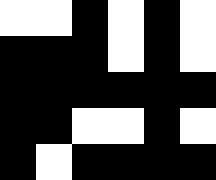[["white", "white", "black", "white", "black", "white"], ["black", "black", "black", "white", "black", "white"], ["black", "black", "black", "black", "black", "black"], ["black", "black", "white", "white", "black", "white"], ["black", "white", "black", "black", "black", "black"]]